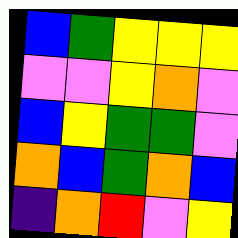[["blue", "green", "yellow", "yellow", "yellow"], ["violet", "violet", "yellow", "orange", "violet"], ["blue", "yellow", "green", "green", "violet"], ["orange", "blue", "green", "orange", "blue"], ["indigo", "orange", "red", "violet", "yellow"]]